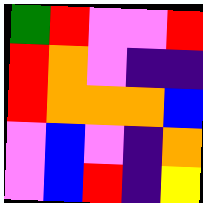[["green", "red", "violet", "violet", "red"], ["red", "orange", "violet", "indigo", "indigo"], ["red", "orange", "orange", "orange", "blue"], ["violet", "blue", "violet", "indigo", "orange"], ["violet", "blue", "red", "indigo", "yellow"]]